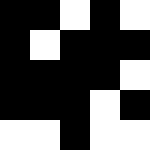[["black", "black", "white", "black", "white"], ["black", "white", "black", "black", "black"], ["black", "black", "black", "black", "white"], ["black", "black", "black", "white", "black"], ["white", "white", "black", "white", "white"]]